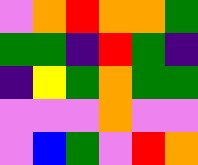[["violet", "orange", "red", "orange", "orange", "green"], ["green", "green", "indigo", "red", "green", "indigo"], ["indigo", "yellow", "green", "orange", "green", "green"], ["violet", "violet", "violet", "orange", "violet", "violet"], ["violet", "blue", "green", "violet", "red", "orange"]]